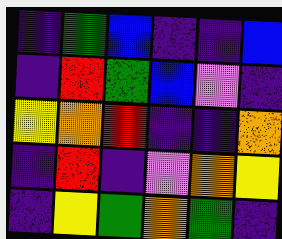[["indigo", "green", "blue", "indigo", "indigo", "blue"], ["indigo", "red", "green", "blue", "violet", "indigo"], ["yellow", "orange", "red", "indigo", "indigo", "orange"], ["indigo", "red", "indigo", "violet", "orange", "yellow"], ["indigo", "yellow", "green", "orange", "green", "indigo"]]